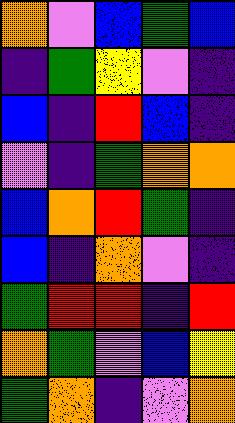[["orange", "violet", "blue", "green", "blue"], ["indigo", "green", "yellow", "violet", "indigo"], ["blue", "indigo", "red", "blue", "indigo"], ["violet", "indigo", "green", "orange", "orange"], ["blue", "orange", "red", "green", "indigo"], ["blue", "indigo", "orange", "violet", "indigo"], ["green", "red", "red", "indigo", "red"], ["orange", "green", "violet", "blue", "yellow"], ["green", "orange", "indigo", "violet", "orange"]]